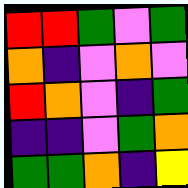[["red", "red", "green", "violet", "green"], ["orange", "indigo", "violet", "orange", "violet"], ["red", "orange", "violet", "indigo", "green"], ["indigo", "indigo", "violet", "green", "orange"], ["green", "green", "orange", "indigo", "yellow"]]